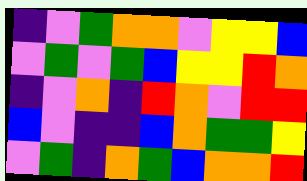[["indigo", "violet", "green", "orange", "orange", "violet", "yellow", "yellow", "blue"], ["violet", "green", "violet", "green", "blue", "yellow", "yellow", "red", "orange"], ["indigo", "violet", "orange", "indigo", "red", "orange", "violet", "red", "red"], ["blue", "violet", "indigo", "indigo", "blue", "orange", "green", "green", "yellow"], ["violet", "green", "indigo", "orange", "green", "blue", "orange", "orange", "red"]]